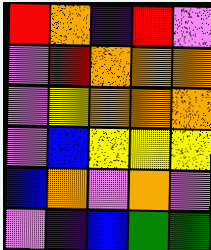[["red", "orange", "indigo", "red", "violet"], ["violet", "red", "orange", "orange", "orange"], ["violet", "yellow", "orange", "orange", "orange"], ["violet", "blue", "yellow", "yellow", "yellow"], ["blue", "orange", "violet", "orange", "violet"], ["violet", "indigo", "blue", "green", "green"]]